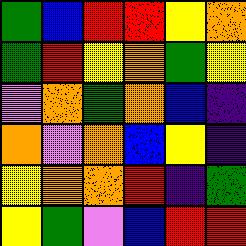[["green", "blue", "red", "red", "yellow", "orange"], ["green", "red", "yellow", "orange", "green", "yellow"], ["violet", "orange", "green", "orange", "blue", "indigo"], ["orange", "violet", "orange", "blue", "yellow", "indigo"], ["yellow", "orange", "orange", "red", "indigo", "green"], ["yellow", "green", "violet", "blue", "red", "red"]]